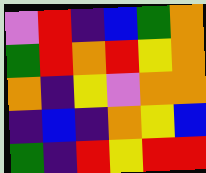[["violet", "red", "indigo", "blue", "green", "orange"], ["green", "red", "orange", "red", "yellow", "orange"], ["orange", "indigo", "yellow", "violet", "orange", "orange"], ["indigo", "blue", "indigo", "orange", "yellow", "blue"], ["green", "indigo", "red", "yellow", "red", "red"]]